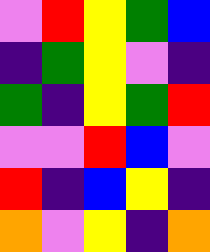[["violet", "red", "yellow", "green", "blue"], ["indigo", "green", "yellow", "violet", "indigo"], ["green", "indigo", "yellow", "green", "red"], ["violet", "violet", "red", "blue", "violet"], ["red", "indigo", "blue", "yellow", "indigo"], ["orange", "violet", "yellow", "indigo", "orange"]]